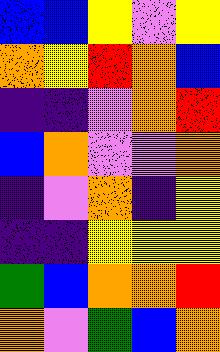[["blue", "blue", "yellow", "violet", "yellow"], ["orange", "yellow", "red", "orange", "blue"], ["indigo", "indigo", "violet", "orange", "red"], ["blue", "orange", "violet", "violet", "orange"], ["indigo", "violet", "orange", "indigo", "yellow"], ["indigo", "indigo", "yellow", "yellow", "yellow"], ["green", "blue", "orange", "orange", "red"], ["orange", "violet", "green", "blue", "orange"]]